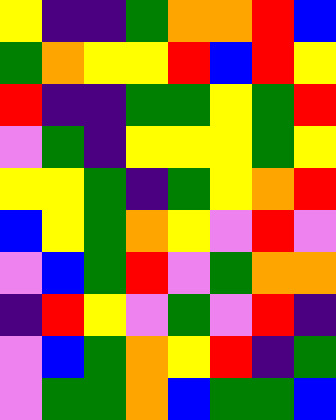[["yellow", "indigo", "indigo", "green", "orange", "orange", "red", "blue"], ["green", "orange", "yellow", "yellow", "red", "blue", "red", "yellow"], ["red", "indigo", "indigo", "green", "green", "yellow", "green", "red"], ["violet", "green", "indigo", "yellow", "yellow", "yellow", "green", "yellow"], ["yellow", "yellow", "green", "indigo", "green", "yellow", "orange", "red"], ["blue", "yellow", "green", "orange", "yellow", "violet", "red", "violet"], ["violet", "blue", "green", "red", "violet", "green", "orange", "orange"], ["indigo", "red", "yellow", "violet", "green", "violet", "red", "indigo"], ["violet", "blue", "green", "orange", "yellow", "red", "indigo", "green"], ["violet", "green", "green", "orange", "blue", "green", "green", "blue"]]